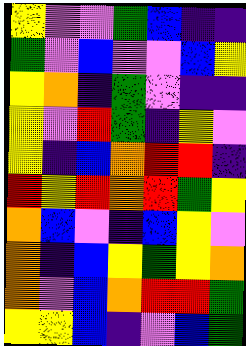[["yellow", "violet", "violet", "green", "blue", "indigo", "indigo"], ["green", "violet", "blue", "violet", "violet", "blue", "yellow"], ["yellow", "orange", "indigo", "green", "violet", "indigo", "indigo"], ["yellow", "violet", "red", "green", "indigo", "yellow", "violet"], ["yellow", "indigo", "blue", "orange", "red", "red", "indigo"], ["red", "yellow", "red", "orange", "red", "green", "yellow"], ["orange", "blue", "violet", "indigo", "blue", "yellow", "violet"], ["orange", "indigo", "blue", "yellow", "green", "yellow", "orange"], ["orange", "violet", "blue", "orange", "red", "red", "green"], ["yellow", "yellow", "blue", "indigo", "violet", "blue", "green"]]